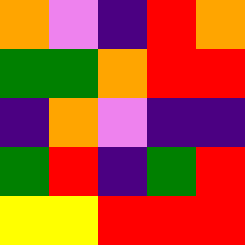[["orange", "violet", "indigo", "red", "orange"], ["green", "green", "orange", "red", "red"], ["indigo", "orange", "violet", "indigo", "indigo"], ["green", "red", "indigo", "green", "red"], ["yellow", "yellow", "red", "red", "red"]]